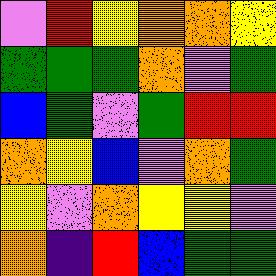[["violet", "red", "yellow", "orange", "orange", "yellow"], ["green", "green", "green", "orange", "violet", "green"], ["blue", "green", "violet", "green", "red", "red"], ["orange", "yellow", "blue", "violet", "orange", "green"], ["yellow", "violet", "orange", "yellow", "yellow", "violet"], ["orange", "indigo", "red", "blue", "green", "green"]]